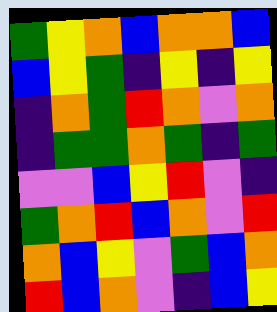[["green", "yellow", "orange", "blue", "orange", "orange", "blue"], ["blue", "yellow", "green", "indigo", "yellow", "indigo", "yellow"], ["indigo", "orange", "green", "red", "orange", "violet", "orange"], ["indigo", "green", "green", "orange", "green", "indigo", "green"], ["violet", "violet", "blue", "yellow", "red", "violet", "indigo"], ["green", "orange", "red", "blue", "orange", "violet", "red"], ["orange", "blue", "yellow", "violet", "green", "blue", "orange"], ["red", "blue", "orange", "violet", "indigo", "blue", "yellow"]]